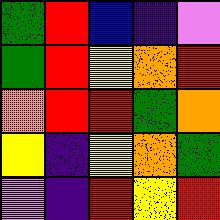[["green", "red", "blue", "indigo", "violet"], ["green", "red", "yellow", "orange", "red"], ["orange", "red", "red", "green", "orange"], ["yellow", "indigo", "yellow", "orange", "green"], ["violet", "indigo", "red", "yellow", "red"]]